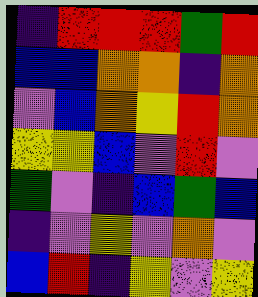[["indigo", "red", "red", "red", "green", "red"], ["blue", "blue", "orange", "orange", "indigo", "orange"], ["violet", "blue", "orange", "yellow", "red", "orange"], ["yellow", "yellow", "blue", "violet", "red", "violet"], ["green", "violet", "indigo", "blue", "green", "blue"], ["indigo", "violet", "yellow", "violet", "orange", "violet"], ["blue", "red", "indigo", "yellow", "violet", "yellow"]]